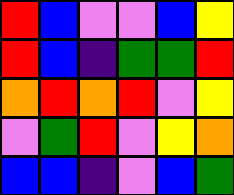[["red", "blue", "violet", "violet", "blue", "yellow"], ["red", "blue", "indigo", "green", "green", "red"], ["orange", "red", "orange", "red", "violet", "yellow"], ["violet", "green", "red", "violet", "yellow", "orange"], ["blue", "blue", "indigo", "violet", "blue", "green"]]